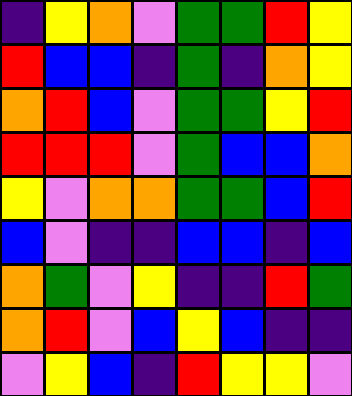[["indigo", "yellow", "orange", "violet", "green", "green", "red", "yellow"], ["red", "blue", "blue", "indigo", "green", "indigo", "orange", "yellow"], ["orange", "red", "blue", "violet", "green", "green", "yellow", "red"], ["red", "red", "red", "violet", "green", "blue", "blue", "orange"], ["yellow", "violet", "orange", "orange", "green", "green", "blue", "red"], ["blue", "violet", "indigo", "indigo", "blue", "blue", "indigo", "blue"], ["orange", "green", "violet", "yellow", "indigo", "indigo", "red", "green"], ["orange", "red", "violet", "blue", "yellow", "blue", "indigo", "indigo"], ["violet", "yellow", "blue", "indigo", "red", "yellow", "yellow", "violet"]]